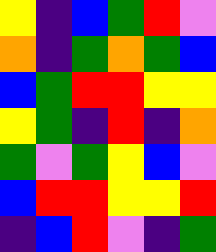[["yellow", "indigo", "blue", "green", "red", "violet"], ["orange", "indigo", "green", "orange", "green", "blue"], ["blue", "green", "red", "red", "yellow", "yellow"], ["yellow", "green", "indigo", "red", "indigo", "orange"], ["green", "violet", "green", "yellow", "blue", "violet"], ["blue", "red", "red", "yellow", "yellow", "red"], ["indigo", "blue", "red", "violet", "indigo", "green"]]